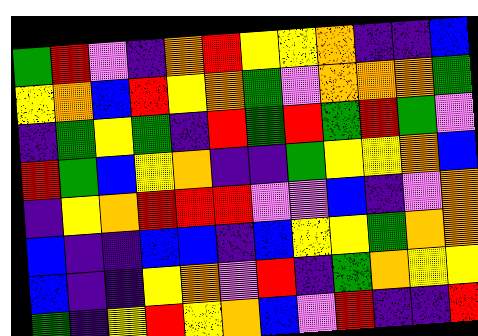[["green", "red", "violet", "indigo", "orange", "red", "yellow", "yellow", "orange", "indigo", "indigo", "blue"], ["yellow", "orange", "blue", "red", "yellow", "orange", "green", "violet", "orange", "orange", "orange", "green"], ["indigo", "green", "yellow", "green", "indigo", "red", "green", "red", "green", "red", "green", "violet"], ["red", "green", "blue", "yellow", "orange", "indigo", "indigo", "green", "yellow", "yellow", "orange", "blue"], ["indigo", "yellow", "orange", "red", "red", "red", "violet", "violet", "blue", "indigo", "violet", "orange"], ["blue", "indigo", "indigo", "blue", "blue", "indigo", "blue", "yellow", "yellow", "green", "orange", "orange"], ["blue", "indigo", "indigo", "yellow", "orange", "violet", "red", "indigo", "green", "orange", "yellow", "yellow"], ["green", "indigo", "yellow", "red", "yellow", "orange", "blue", "violet", "red", "indigo", "indigo", "red"]]